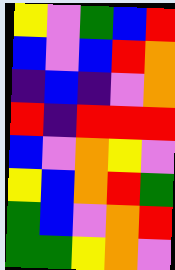[["yellow", "violet", "green", "blue", "red"], ["blue", "violet", "blue", "red", "orange"], ["indigo", "blue", "indigo", "violet", "orange"], ["red", "indigo", "red", "red", "red"], ["blue", "violet", "orange", "yellow", "violet"], ["yellow", "blue", "orange", "red", "green"], ["green", "blue", "violet", "orange", "red"], ["green", "green", "yellow", "orange", "violet"]]